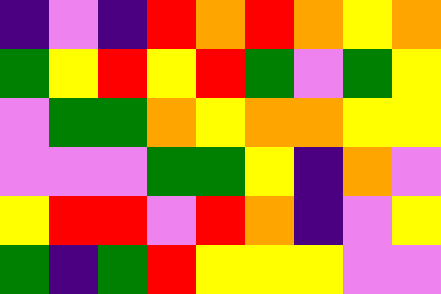[["indigo", "violet", "indigo", "red", "orange", "red", "orange", "yellow", "orange"], ["green", "yellow", "red", "yellow", "red", "green", "violet", "green", "yellow"], ["violet", "green", "green", "orange", "yellow", "orange", "orange", "yellow", "yellow"], ["violet", "violet", "violet", "green", "green", "yellow", "indigo", "orange", "violet"], ["yellow", "red", "red", "violet", "red", "orange", "indigo", "violet", "yellow"], ["green", "indigo", "green", "red", "yellow", "yellow", "yellow", "violet", "violet"]]